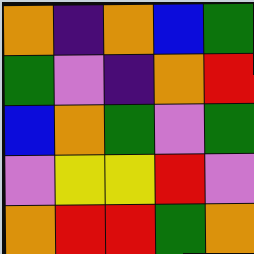[["orange", "indigo", "orange", "blue", "green"], ["green", "violet", "indigo", "orange", "red"], ["blue", "orange", "green", "violet", "green"], ["violet", "yellow", "yellow", "red", "violet"], ["orange", "red", "red", "green", "orange"]]